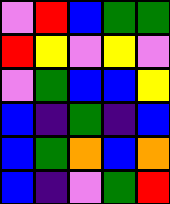[["violet", "red", "blue", "green", "green"], ["red", "yellow", "violet", "yellow", "violet"], ["violet", "green", "blue", "blue", "yellow"], ["blue", "indigo", "green", "indigo", "blue"], ["blue", "green", "orange", "blue", "orange"], ["blue", "indigo", "violet", "green", "red"]]